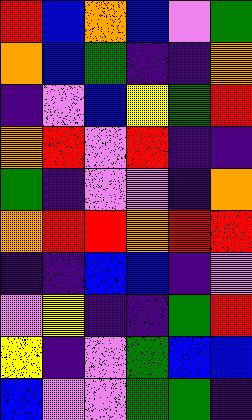[["red", "blue", "orange", "blue", "violet", "green"], ["orange", "blue", "green", "indigo", "indigo", "orange"], ["indigo", "violet", "blue", "yellow", "green", "red"], ["orange", "red", "violet", "red", "indigo", "indigo"], ["green", "indigo", "violet", "violet", "indigo", "orange"], ["orange", "red", "red", "orange", "red", "red"], ["indigo", "indigo", "blue", "blue", "indigo", "violet"], ["violet", "yellow", "indigo", "indigo", "green", "red"], ["yellow", "indigo", "violet", "green", "blue", "blue"], ["blue", "violet", "violet", "green", "green", "indigo"]]